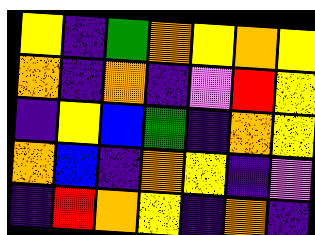[["yellow", "indigo", "green", "orange", "yellow", "orange", "yellow"], ["orange", "indigo", "orange", "indigo", "violet", "red", "yellow"], ["indigo", "yellow", "blue", "green", "indigo", "orange", "yellow"], ["orange", "blue", "indigo", "orange", "yellow", "indigo", "violet"], ["indigo", "red", "orange", "yellow", "indigo", "orange", "indigo"]]